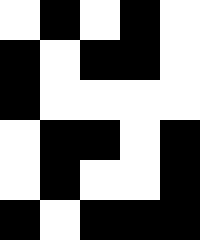[["white", "black", "white", "black", "white"], ["black", "white", "black", "black", "white"], ["black", "white", "white", "white", "white"], ["white", "black", "black", "white", "black"], ["white", "black", "white", "white", "black"], ["black", "white", "black", "black", "black"]]